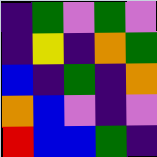[["indigo", "green", "violet", "green", "violet"], ["indigo", "yellow", "indigo", "orange", "green"], ["blue", "indigo", "green", "indigo", "orange"], ["orange", "blue", "violet", "indigo", "violet"], ["red", "blue", "blue", "green", "indigo"]]